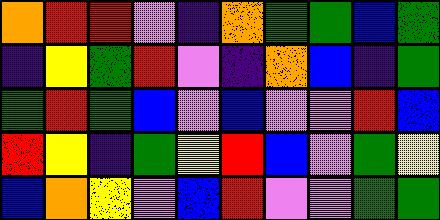[["orange", "red", "red", "violet", "indigo", "orange", "green", "green", "blue", "green"], ["indigo", "yellow", "green", "red", "violet", "indigo", "orange", "blue", "indigo", "green"], ["green", "red", "green", "blue", "violet", "blue", "violet", "violet", "red", "blue"], ["red", "yellow", "indigo", "green", "yellow", "red", "blue", "violet", "green", "yellow"], ["blue", "orange", "yellow", "violet", "blue", "red", "violet", "violet", "green", "green"]]